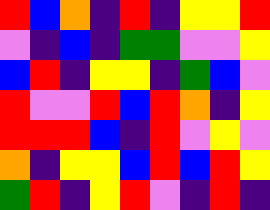[["red", "blue", "orange", "indigo", "red", "indigo", "yellow", "yellow", "red"], ["violet", "indigo", "blue", "indigo", "green", "green", "violet", "violet", "yellow"], ["blue", "red", "indigo", "yellow", "yellow", "indigo", "green", "blue", "violet"], ["red", "violet", "violet", "red", "blue", "red", "orange", "indigo", "yellow"], ["red", "red", "red", "blue", "indigo", "red", "violet", "yellow", "violet"], ["orange", "indigo", "yellow", "yellow", "blue", "red", "blue", "red", "yellow"], ["green", "red", "indigo", "yellow", "red", "violet", "indigo", "red", "indigo"]]